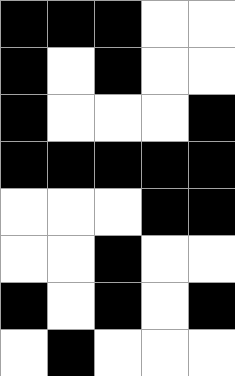[["black", "black", "black", "white", "white"], ["black", "white", "black", "white", "white"], ["black", "white", "white", "white", "black"], ["black", "black", "black", "black", "black"], ["white", "white", "white", "black", "black"], ["white", "white", "black", "white", "white"], ["black", "white", "black", "white", "black"], ["white", "black", "white", "white", "white"]]